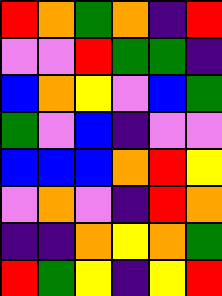[["red", "orange", "green", "orange", "indigo", "red"], ["violet", "violet", "red", "green", "green", "indigo"], ["blue", "orange", "yellow", "violet", "blue", "green"], ["green", "violet", "blue", "indigo", "violet", "violet"], ["blue", "blue", "blue", "orange", "red", "yellow"], ["violet", "orange", "violet", "indigo", "red", "orange"], ["indigo", "indigo", "orange", "yellow", "orange", "green"], ["red", "green", "yellow", "indigo", "yellow", "red"]]